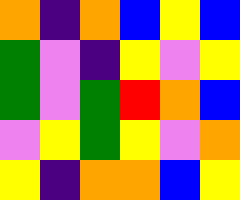[["orange", "indigo", "orange", "blue", "yellow", "blue"], ["green", "violet", "indigo", "yellow", "violet", "yellow"], ["green", "violet", "green", "red", "orange", "blue"], ["violet", "yellow", "green", "yellow", "violet", "orange"], ["yellow", "indigo", "orange", "orange", "blue", "yellow"]]